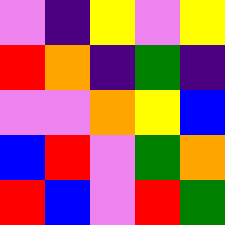[["violet", "indigo", "yellow", "violet", "yellow"], ["red", "orange", "indigo", "green", "indigo"], ["violet", "violet", "orange", "yellow", "blue"], ["blue", "red", "violet", "green", "orange"], ["red", "blue", "violet", "red", "green"]]